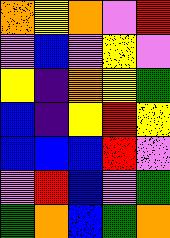[["orange", "yellow", "orange", "violet", "red"], ["violet", "blue", "violet", "yellow", "violet"], ["yellow", "indigo", "orange", "yellow", "green"], ["blue", "indigo", "yellow", "red", "yellow"], ["blue", "blue", "blue", "red", "violet"], ["violet", "red", "blue", "violet", "green"], ["green", "orange", "blue", "green", "orange"]]